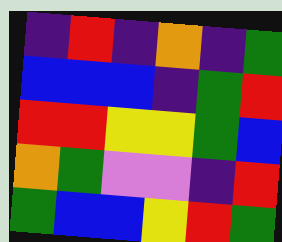[["indigo", "red", "indigo", "orange", "indigo", "green"], ["blue", "blue", "blue", "indigo", "green", "red"], ["red", "red", "yellow", "yellow", "green", "blue"], ["orange", "green", "violet", "violet", "indigo", "red"], ["green", "blue", "blue", "yellow", "red", "green"]]